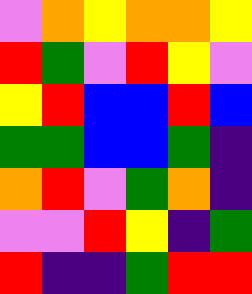[["violet", "orange", "yellow", "orange", "orange", "yellow"], ["red", "green", "violet", "red", "yellow", "violet"], ["yellow", "red", "blue", "blue", "red", "blue"], ["green", "green", "blue", "blue", "green", "indigo"], ["orange", "red", "violet", "green", "orange", "indigo"], ["violet", "violet", "red", "yellow", "indigo", "green"], ["red", "indigo", "indigo", "green", "red", "red"]]